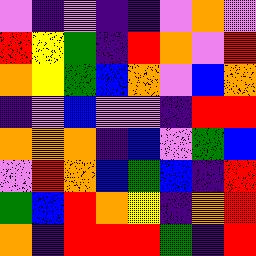[["violet", "indigo", "violet", "indigo", "indigo", "violet", "orange", "violet"], ["red", "yellow", "green", "indigo", "red", "orange", "violet", "red"], ["orange", "yellow", "green", "blue", "orange", "violet", "blue", "orange"], ["indigo", "violet", "blue", "violet", "violet", "indigo", "red", "red"], ["orange", "orange", "orange", "indigo", "blue", "violet", "green", "blue"], ["violet", "red", "orange", "blue", "green", "blue", "indigo", "red"], ["green", "blue", "red", "orange", "yellow", "indigo", "orange", "red"], ["orange", "indigo", "red", "red", "red", "green", "indigo", "red"]]